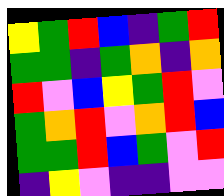[["yellow", "green", "red", "blue", "indigo", "green", "red"], ["green", "green", "indigo", "green", "orange", "indigo", "orange"], ["red", "violet", "blue", "yellow", "green", "red", "violet"], ["green", "orange", "red", "violet", "orange", "red", "blue"], ["green", "green", "red", "blue", "green", "violet", "red"], ["indigo", "yellow", "violet", "indigo", "indigo", "violet", "violet"]]